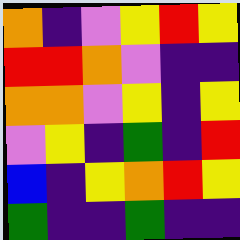[["orange", "indigo", "violet", "yellow", "red", "yellow"], ["red", "red", "orange", "violet", "indigo", "indigo"], ["orange", "orange", "violet", "yellow", "indigo", "yellow"], ["violet", "yellow", "indigo", "green", "indigo", "red"], ["blue", "indigo", "yellow", "orange", "red", "yellow"], ["green", "indigo", "indigo", "green", "indigo", "indigo"]]